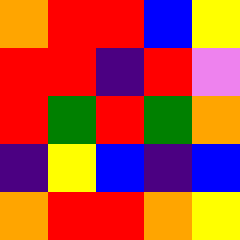[["orange", "red", "red", "blue", "yellow"], ["red", "red", "indigo", "red", "violet"], ["red", "green", "red", "green", "orange"], ["indigo", "yellow", "blue", "indigo", "blue"], ["orange", "red", "red", "orange", "yellow"]]